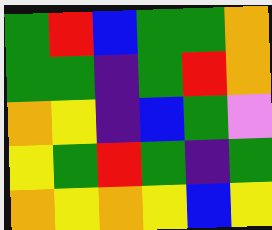[["green", "red", "blue", "green", "green", "orange"], ["green", "green", "indigo", "green", "red", "orange"], ["orange", "yellow", "indigo", "blue", "green", "violet"], ["yellow", "green", "red", "green", "indigo", "green"], ["orange", "yellow", "orange", "yellow", "blue", "yellow"]]